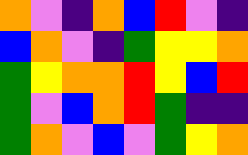[["orange", "violet", "indigo", "orange", "blue", "red", "violet", "indigo"], ["blue", "orange", "violet", "indigo", "green", "yellow", "yellow", "orange"], ["green", "yellow", "orange", "orange", "red", "yellow", "blue", "red"], ["green", "violet", "blue", "orange", "red", "green", "indigo", "indigo"], ["green", "orange", "violet", "blue", "violet", "green", "yellow", "orange"]]